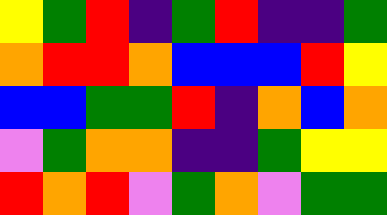[["yellow", "green", "red", "indigo", "green", "red", "indigo", "indigo", "green"], ["orange", "red", "red", "orange", "blue", "blue", "blue", "red", "yellow"], ["blue", "blue", "green", "green", "red", "indigo", "orange", "blue", "orange"], ["violet", "green", "orange", "orange", "indigo", "indigo", "green", "yellow", "yellow"], ["red", "orange", "red", "violet", "green", "orange", "violet", "green", "green"]]